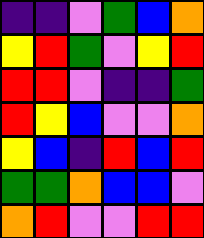[["indigo", "indigo", "violet", "green", "blue", "orange"], ["yellow", "red", "green", "violet", "yellow", "red"], ["red", "red", "violet", "indigo", "indigo", "green"], ["red", "yellow", "blue", "violet", "violet", "orange"], ["yellow", "blue", "indigo", "red", "blue", "red"], ["green", "green", "orange", "blue", "blue", "violet"], ["orange", "red", "violet", "violet", "red", "red"]]